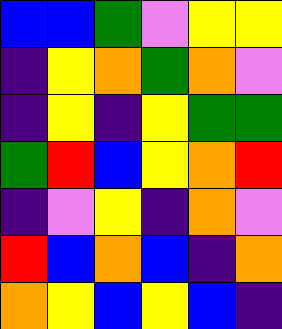[["blue", "blue", "green", "violet", "yellow", "yellow"], ["indigo", "yellow", "orange", "green", "orange", "violet"], ["indigo", "yellow", "indigo", "yellow", "green", "green"], ["green", "red", "blue", "yellow", "orange", "red"], ["indigo", "violet", "yellow", "indigo", "orange", "violet"], ["red", "blue", "orange", "blue", "indigo", "orange"], ["orange", "yellow", "blue", "yellow", "blue", "indigo"]]